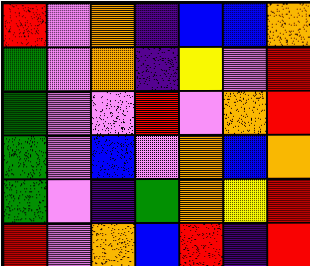[["red", "violet", "orange", "indigo", "blue", "blue", "orange"], ["green", "violet", "orange", "indigo", "yellow", "violet", "red"], ["green", "violet", "violet", "red", "violet", "orange", "red"], ["green", "violet", "blue", "violet", "orange", "blue", "orange"], ["green", "violet", "indigo", "green", "orange", "yellow", "red"], ["red", "violet", "orange", "blue", "red", "indigo", "red"]]